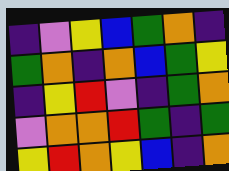[["indigo", "violet", "yellow", "blue", "green", "orange", "indigo"], ["green", "orange", "indigo", "orange", "blue", "green", "yellow"], ["indigo", "yellow", "red", "violet", "indigo", "green", "orange"], ["violet", "orange", "orange", "red", "green", "indigo", "green"], ["yellow", "red", "orange", "yellow", "blue", "indigo", "orange"]]